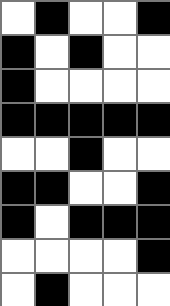[["white", "black", "white", "white", "black"], ["black", "white", "black", "white", "white"], ["black", "white", "white", "white", "white"], ["black", "black", "black", "black", "black"], ["white", "white", "black", "white", "white"], ["black", "black", "white", "white", "black"], ["black", "white", "black", "black", "black"], ["white", "white", "white", "white", "black"], ["white", "black", "white", "white", "white"]]